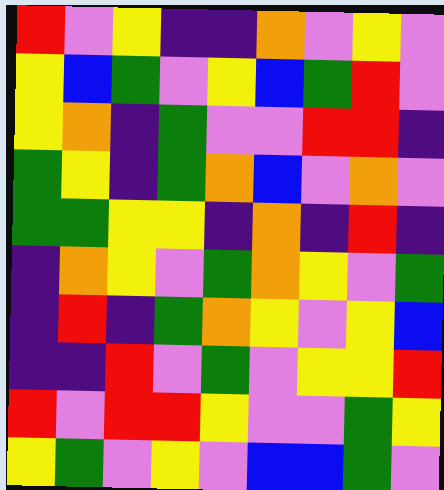[["red", "violet", "yellow", "indigo", "indigo", "orange", "violet", "yellow", "violet"], ["yellow", "blue", "green", "violet", "yellow", "blue", "green", "red", "violet"], ["yellow", "orange", "indigo", "green", "violet", "violet", "red", "red", "indigo"], ["green", "yellow", "indigo", "green", "orange", "blue", "violet", "orange", "violet"], ["green", "green", "yellow", "yellow", "indigo", "orange", "indigo", "red", "indigo"], ["indigo", "orange", "yellow", "violet", "green", "orange", "yellow", "violet", "green"], ["indigo", "red", "indigo", "green", "orange", "yellow", "violet", "yellow", "blue"], ["indigo", "indigo", "red", "violet", "green", "violet", "yellow", "yellow", "red"], ["red", "violet", "red", "red", "yellow", "violet", "violet", "green", "yellow"], ["yellow", "green", "violet", "yellow", "violet", "blue", "blue", "green", "violet"]]